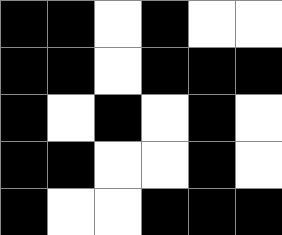[["black", "black", "white", "black", "white", "white"], ["black", "black", "white", "black", "black", "black"], ["black", "white", "black", "white", "black", "white"], ["black", "black", "white", "white", "black", "white"], ["black", "white", "white", "black", "black", "black"]]